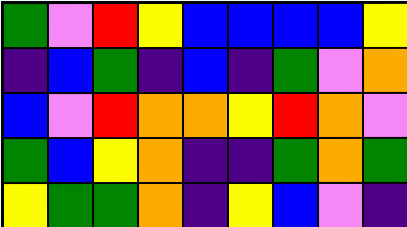[["green", "violet", "red", "yellow", "blue", "blue", "blue", "blue", "yellow"], ["indigo", "blue", "green", "indigo", "blue", "indigo", "green", "violet", "orange"], ["blue", "violet", "red", "orange", "orange", "yellow", "red", "orange", "violet"], ["green", "blue", "yellow", "orange", "indigo", "indigo", "green", "orange", "green"], ["yellow", "green", "green", "orange", "indigo", "yellow", "blue", "violet", "indigo"]]